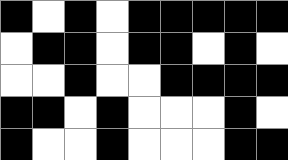[["black", "white", "black", "white", "black", "black", "black", "black", "black"], ["white", "black", "black", "white", "black", "black", "white", "black", "white"], ["white", "white", "black", "white", "white", "black", "black", "black", "black"], ["black", "black", "white", "black", "white", "white", "white", "black", "white"], ["black", "white", "white", "black", "white", "white", "white", "black", "black"]]